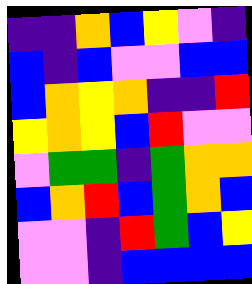[["indigo", "indigo", "orange", "blue", "yellow", "violet", "indigo"], ["blue", "indigo", "blue", "violet", "violet", "blue", "blue"], ["blue", "orange", "yellow", "orange", "indigo", "indigo", "red"], ["yellow", "orange", "yellow", "blue", "red", "violet", "violet"], ["violet", "green", "green", "indigo", "green", "orange", "orange"], ["blue", "orange", "red", "blue", "green", "orange", "blue"], ["violet", "violet", "indigo", "red", "green", "blue", "yellow"], ["violet", "violet", "indigo", "blue", "blue", "blue", "blue"]]